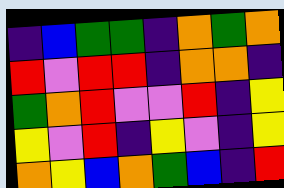[["indigo", "blue", "green", "green", "indigo", "orange", "green", "orange"], ["red", "violet", "red", "red", "indigo", "orange", "orange", "indigo"], ["green", "orange", "red", "violet", "violet", "red", "indigo", "yellow"], ["yellow", "violet", "red", "indigo", "yellow", "violet", "indigo", "yellow"], ["orange", "yellow", "blue", "orange", "green", "blue", "indigo", "red"]]